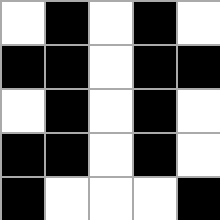[["white", "black", "white", "black", "white"], ["black", "black", "white", "black", "black"], ["white", "black", "white", "black", "white"], ["black", "black", "white", "black", "white"], ["black", "white", "white", "white", "black"]]